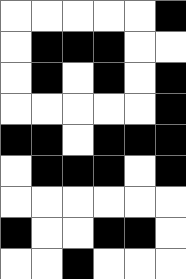[["white", "white", "white", "white", "white", "black"], ["white", "black", "black", "black", "white", "white"], ["white", "black", "white", "black", "white", "black"], ["white", "white", "white", "white", "white", "black"], ["black", "black", "white", "black", "black", "black"], ["white", "black", "black", "black", "white", "black"], ["white", "white", "white", "white", "white", "white"], ["black", "white", "white", "black", "black", "white"], ["white", "white", "black", "white", "white", "white"]]